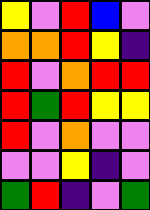[["yellow", "violet", "red", "blue", "violet"], ["orange", "orange", "red", "yellow", "indigo"], ["red", "violet", "orange", "red", "red"], ["red", "green", "red", "yellow", "yellow"], ["red", "violet", "orange", "violet", "violet"], ["violet", "violet", "yellow", "indigo", "violet"], ["green", "red", "indigo", "violet", "green"]]